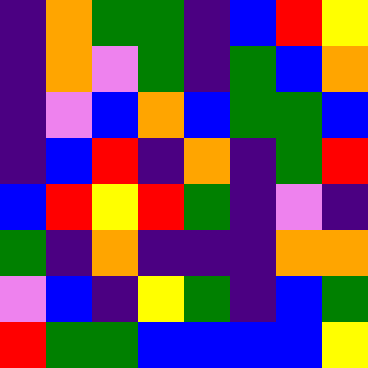[["indigo", "orange", "green", "green", "indigo", "blue", "red", "yellow"], ["indigo", "orange", "violet", "green", "indigo", "green", "blue", "orange"], ["indigo", "violet", "blue", "orange", "blue", "green", "green", "blue"], ["indigo", "blue", "red", "indigo", "orange", "indigo", "green", "red"], ["blue", "red", "yellow", "red", "green", "indigo", "violet", "indigo"], ["green", "indigo", "orange", "indigo", "indigo", "indigo", "orange", "orange"], ["violet", "blue", "indigo", "yellow", "green", "indigo", "blue", "green"], ["red", "green", "green", "blue", "blue", "blue", "blue", "yellow"]]